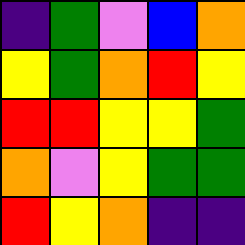[["indigo", "green", "violet", "blue", "orange"], ["yellow", "green", "orange", "red", "yellow"], ["red", "red", "yellow", "yellow", "green"], ["orange", "violet", "yellow", "green", "green"], ["red", "yellow", "orange", "indigo", "indigo"]]